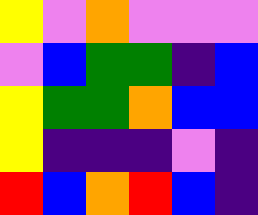[["yellow", "violet", "orange", "violet", "violet", "violet"], ["violet", "blue", "green", "green", "indigo", "blue"], ["yellow", "green", "green", "orange", "blue", "blue"], ["yellow", "indigo", "indigo", "indigo", "violet", "indigo"], ["red", "blue", "orange", "red", "blue", "indigo"]]